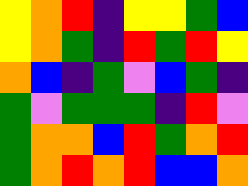[["yellow", "orange", "red", "indigo", "yellow", "yellow", "green", "blue"], ["yellow", "orange", "green", "indigo", "red", "green", "red", "yellow"], ["orange", "blue", "indigo", "green", "violet", "blue", "green", "indigo"], ["green", "violet", "green", "green", "green", "indigo", "red", "violet"], ["green", "orange", "orange", "blue", "red", "green", "orange", "red"], ["green", "orange", "red", "orange", "red", "blue", "blue", "orange"]]